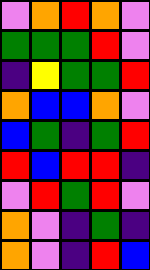[["violet", "orange", "red", "orange", "violet"], ["green", "green", "green", "red", "violet"], ["indigo", "yellow", "green", "green", "red"], ["orange", "blue", "blue", "orange", "violet"], ["blue", "green", "indigo", "green", "red"], ["red", "blue", "red", "red", "indigo"], ["violet", "red", "green", "red", "violet"], ["orange", "violet", "indigo", "green", "indigo"], ["orange", "violet", "indigo", "red", "blue"]]